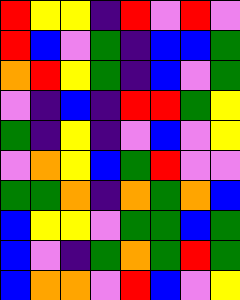[["red", "yellow", "yellow", "indigo", "red", "violet", "red", "violet"], ["red", "blue", "violet", "green", "indigo", "blue", "blue", "green"], ["orange", "red", "yellow", "green", "indigo", "blue", "violet", "green"], ["violet", "indigo", "blue", "indigo", "red", "red", "green", "yellow"], ["green", "indigo", "yellow", "indigo", "violet", "blue", "violet", "yellow"], ["violet", "orange", "yellow", "blue", "green", "red", "violet", "violet"], ["green", "green", "orange", "indigo", "orange", "green", "orange", "blue"], ["blue", "yellow", "yellow", "violet", "green", "green", "blue", "green"], ["blue", "violet", "indigo", "green", "orange", "green", "red", "green"], ["blue", "orange", "orange", "violet", "red", "blue", "violet", "yellow"]]